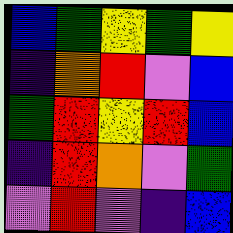[["blue", "green", "yellow", "green", "yellow"], ["indigo", "orange", "red", "violet", "blue"], ["green", "red", "yellow", "red", "blue"], ["indigo", "red", "orange", "violet", "green"], ["violet", "red", "violet", "indigo", "blue"]]